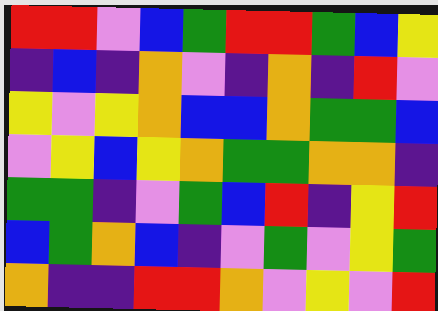[["red", "red", "violet", "blue", "green", "red", "red", "green", "blue", "yellow"], ["indigo", "blue", "indigo", "orange", "violet", "indigo", "orange", "indigo", "red", "violet"], ["yellow", "violet", "yellow", "orange", "blue", "blue", "orange", "green", "green", "blue"], ["violet", "yellow", "blue", "yellow", "orange", "green", "green", "orange", "orange", "indigo"], ["green", "green", "indigo", "violet", "green", "blue", "red", "indigo", "yellow", "red"], ["blue", "green", "orange", "blue", "indigo", "violet", "green", "violet", "yellow", "green"], ["orange", "indigo", "indigo", "red", "red", "orange", "violet", "yellow", "violet", "red"]]